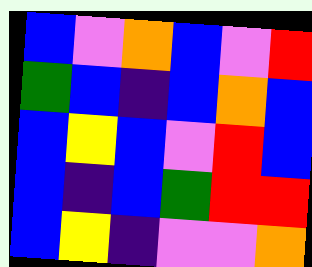[["blue", "violet", "orange", "blue", "violet", "red"], ["green", "blue", "indigo", "blue", "orange", "blue"], ["blue", "yellow", "blue", "violet", "red", "blue"], ["blue", "indigo", "blue", "green", "red", "red"], ["blue", "yellow", "indigo", "violet", "violet", "orange"]]